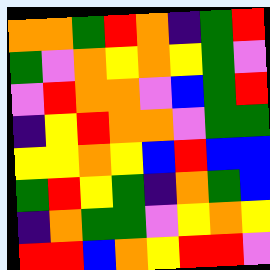[["orange", "orange", "green", "red", "orange", "indigo", "green", "red"], ["green", "violet", "orange", "yellow", "orange", "yellow", "green", "violet"], ["violet", "red", "orange", "orange", "violet", "blue", "green", "red"], ["indigo", "yellow", "red", "orange", "orange", "violet", "green", "green"], ["yellow", "yellow", "orange", "yellow", "blue", "red", "blue", "blue"], ["green", "red", "yellow", "green", "indigo", "orange", "green", "blue"], ["indigo", "orange", "green", "green", "violet", "yellow", "orange", "yellow"], ["red", "red", "blue", "orange", "yellow", "red", "red", "violet"]]